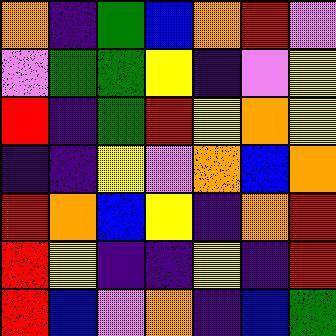[["orange", "indigo", "green", "blue", "orange", "red", "violet"], ["violet", "green", "green", "yellow", "indigo", "violet", "yellow"], ["red", "indigo", "green", "red", "yellow", "orange", "yellow"], ["indigo", "indigo", "yellow", "violet", "orange", "blue", "orange"], ["red", "orange", "blue", "yellow", "indigo", "orange", "red"], ["red", "yellow", "indigo", "indigo", "yellow", "indigo", "red"], ["red", "blue", "violet", "orange", "indigo", "blue", "green"]]